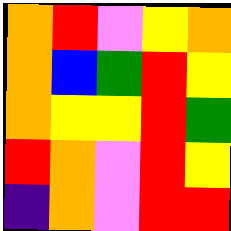[["orange", "red", "violet", "yellow", "orange"], ["orange", "blue", "green", "red", "yellow"], ["orange", "yellow", "yellow", "red", "green"], ["red", "orange", "violet", "red", "yellow"], ["indigo", "orange", "violet", "red", "red"]]